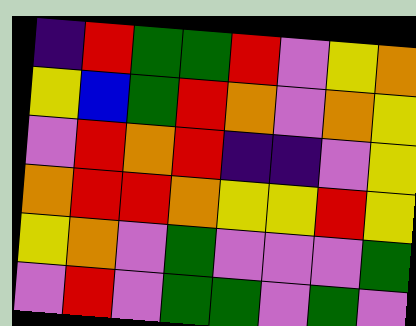[["indigo", "red", "green", "green", "red", "violet", "yellow", "orange"], ["yellow", "blue", "green", "red", "orange", "violet", "orange", "yellow"], ["violet", "red", "orange", "red", "indigo", "indigo", "violet", "yellow"], ["orange", "red", "red", "orange", "yellow", "yellow", "red", "yellow"], ["yellow", "orange", "violet", "green", "violet", "violet", "violet", "green"], ["violet", "red", "violet", "green", "green", "violet", "green", "violet"]]